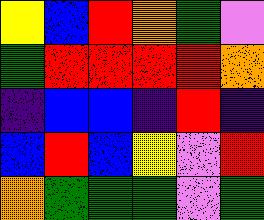[["yellow", "blue", "red", "orange", "green", "violet"], ["green", "red", "red", "red", "red", "orange"], ["indigo", "blue", "blue", "indigo", "red", "indigo"], ["blue", "red", "blue", "yellow", "violet", "red"], ["orange", "green", "green", "green", "violet", "green"]]